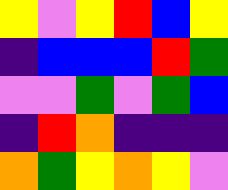[["yellow", "violet", "yellow", "red", "blue", "yellow"], ["indigo", "blue", "blue", "blue", "red", "green"], ["violet", "violet", "green", "violet", "green", "blue"], ["indigo", "red", "orange", "indigo", "indigo", "indigo"], ["orange", "green", "yellow", "orange", "yellow", "violet"]]